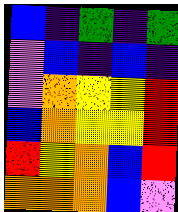[["blue", "indigo", "green", "indigo", "green"], ["violet", "blue", "indigo", "blue", "indigo"], ["violet", "orange", "yellow", "yellow", "red"], ["blue", "orange", "yellow", "yellow", "red"], ["red", "yellow", "orange", "blue", "red"], ["orange", "orange", "orange", "blue", "violet"]]